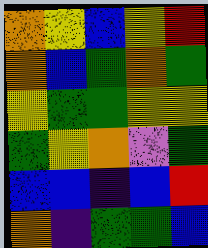[["orange", "yellow", "blue", "yellow", "red"], ["orange", "blue", "green", "orange", "green"], ["yellow", "green", "green", "yellow", "yellow"], ["green", "yellow", "orange", "violet", "green"], ["blue", "blue", "indigo", "blue", "red"], ["orange", "indigo", "green", "green", "blue"]]